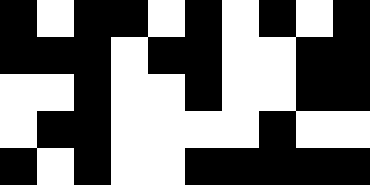[["black", "white", "black", "black", "white", "black", "white", "black", "white", "black"], ["black", "black", "black", "white", "black", "black", "white", "white", "black", "black"], ["white", "white", "black", "white", "white", "black", "white", "white", "black", "black"], ["white", "black", "black", "white", "white", "white", "white", "black", "white", "white"], ["black", "white", "black", "white", "white", "black", "black", "black", "black", "black"]]